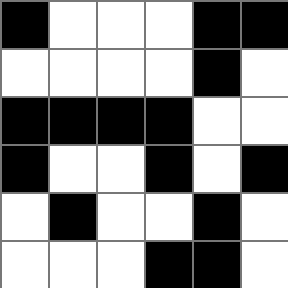[["black", "white", "white", "white", "black", "black"], ["white", "white", "white", "white", "black", "white"], ["black", "black", "black", "black", "white", "white"], ["black", "white", "white", "black", "white", "black"], ["white", "black", "white", "white", "black", "white"], ["white", "white", "white", "black", "black", "white"]]